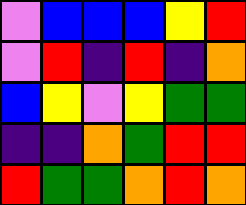[["violet", "blue", "blue", "blue", "yellow", "red"], ["violet", "red", "indigo", "red", "indigo", "orange"], ["blue", "yellow", "violet", "yellow", "green", "green"], ["indigo", "indigo", "orange", "green", "red", "red"], ["red", "green", "green", "orange", "red", "orange"]]